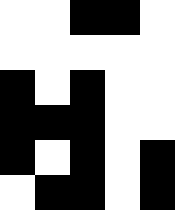[["white", "white", "black", "black", "white"], ["white", "white", "white", "white", "white"], ["black", "white", "black", "white", "white"], ["black", "black", "black", "white", "white"], ["black", "white", "black", "white", "black"], ["white", "black", "black", "white", "black"]]